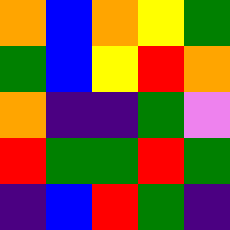[["orange", "blue", "orange", "yellow", "green"], ["green", "blue", "yellow", "red", "orange"], ["orange", "indigo", "indigo", "green", "violet"], ["red", "green", "green", "red", "green"], ["indigo", "blue", "red", "green", "indigo"]]